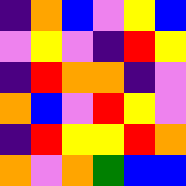[["indigo", "orange", "blue", "violet", "yellow", "blue"], ["violet", "yellow", "violet", "indigo", "red", "yellow"], ["indigo", "red", "orange", "orange", "indigo", "violet"], ["orange", "blue", "violet", "red", "yellow", "violet"], ["indigo", "red", "yellow", "yellow", "red", "orange"], ["orange", "violet", "orange", "green", "blue", "blue"]]